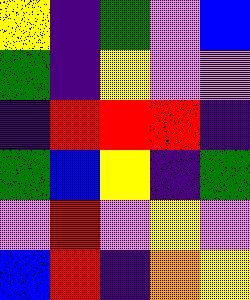[["yellow", "indigo", "green", "violet", "blue"], ["green", "indigo", "yellow", "violet", "violet"], ["indigo", "red", "red", "red", "indigo"], ["green", "blue", "yellow", "indigo", "green"], ["violet", "red", "violet", "yellow", "violet"], ["blue", "red", "indigo", "orange", "yellow"]]